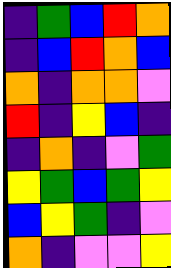[["indigo", "green", "blue", "red", "orange"], ["indigo", "blue", "red", "orange", "blue"], ["orange", "indigo", "orange", "orange", "violet"], ["red", "indigo", "yellow", "blue", "indigo"], ["indigo", "orange", "indigo", "violet", "green"], ["yellow", "green", "blue", "green", "yellow"], ["blue", "yellow", "green", "indigo", "violet"], ["orange", "indigo", "violet", "violet", "yellow"]]